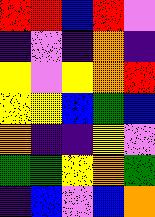[["red", "red", "blue", "red", "violet"], ["indigo", "violet", "indigo", "orange", "indigo"], ["yellow", "violet", "yellow", "orange", "red"], ["yellow", "yellow", "blue", "green", "blue"], ["orange", "indigo", "indigo", "yellow", "violet"], ["green", "green", "yellow", "orange", "green"], ["indigo", "blue", "violet", "blue", "orange"]]